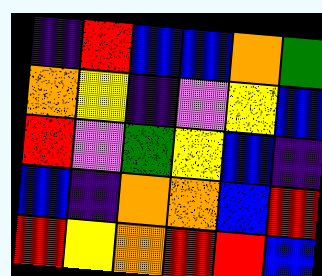[["indigo", "red", "blue", "blue", "orange", "green"], ["orange", "yellow", "indigo", "violet", "yellow", "blue"], ["red", "violet", "green", "yellow", "blue", "indigo"], ["blue", "indigo", "orange", "orange", "blue", "red"], ["red", "yellow", "orange", "red", "red", "blue"]]